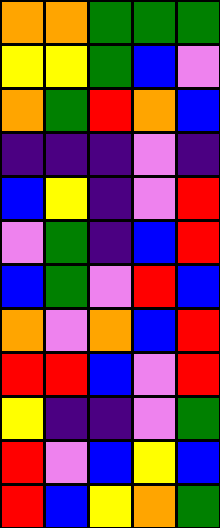[["orange", "orange", "green", "green", "green"], ["yellow", "yellow", "green", "blue", "violet"], ["orange", "green", "red", "orange", "blue"], ["indigo", "indigo", "indigo", "violet", "indigo"], ["blue", "yellow", "indigo", "violet", "red"], ["violet", "green", "indigo", "blue", "red"], ["blue", "green", "violet", "red", "blue"], ["orange", "violet", "orange", "blue", "red"], ["red", "red", "blue", "violet", "red"], ["yellow", "indigo", "indigo", "violet", "green"], ["red", "violet", "blue", "yellow", "blue"], ["red", "blue", "yellow", "orange", "green"]]